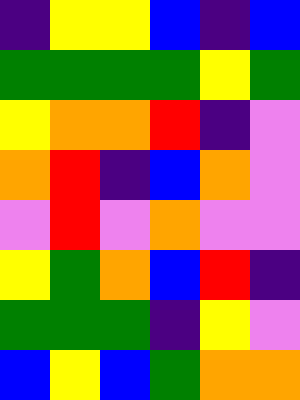[["indigo", "yellow", "yellow", "blue", "indigo", "blue"], ["green", "green", "green", "green", "yellow", "green"], ["yellow", "orange", "orange", "red", "indigo", "violet"], ["orange", "red", "indigo", "blue", "orange", "violet"], ["violet", "red", "violet", "orange", "violet", "violet"], ["yellow", "green", "orange", "blue", "red", "indigo"], ["green", "green", "green", "indigo", "yellow", "violet"], ["blue", "yellow", "blue", "green", "orange", "orange"]]